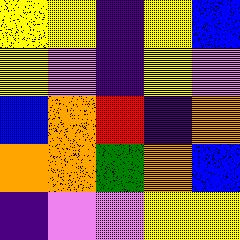[["yellow", "yellow", "indigo", "yellow", "blue"], ["yellow", "violet", "indigo", "yellow", "violet"], ["blue", "orange", "red", "indigo", "orange"], ["orange", "orange", "green", "orange", "blue"], ["indigo", "violet", "violet", "yellow", "yellow"]]